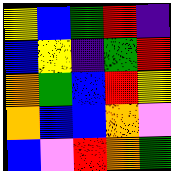[["yellow", "blue", "green", "red", "indigo"], ["blue", "yellow", "indigo", "green", "red"], ["orange", "green", "blue", "red", "yellow"], ["orange", "blue", "blue", "orange", "violet"], ["blue", "violet", "red", "orange", "green"]]